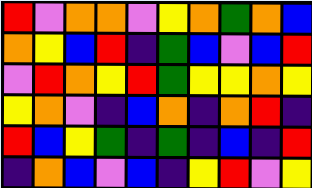[["red", "violet", "orange", "orange", "violet", "yellow", "orange", "green", "orange", "blue"], ["orange", "yellow", "blue", "red", "indigo", "green", "blue", "violet", "blue", "red"], ["violet", "red", "orange", "yellow", "red", "green", "yellow", "yellow", "orange", "yellow"], ["yellow", "orange", "violet", "indigo", "blue", "orange", "indigo", "orange", "red", "indigo"], ["red", "blue", "yellow", "green", "indigo", "green", "indigo", "blue", "indigo", "red"], ["indigo", "orange", "blue", "violet", "blue", "indigo", "yellow", "red", "violet", "yellow"]]